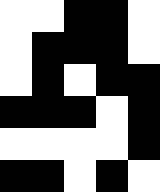[["white", "white", "black", "black", "white"], ["white", "black", "black", "black", "white"], ["white", "black", "white", "black", "black"], ["black", "black", "black", "white", "black"], ["white", "white", "white", "white", "black"], ["black", "black", "white", "black", "white"]]